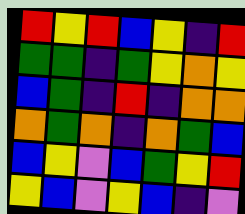[["red", "yellow", "red", "blue", "yellow", "indigo", "red"], ["green", "green", "indigo", "green", "yellow", "orange", "yellow"], ["blue", "green", "indigo", "red", "indigo", "orange", "orange"], ["orange", "green", "orange", "indigo", "orange", "green", "blue"], ["blue", "yellow", "violet", "blue", "green", "yellow", "red"], ["yellow", "blue", "violet", "yellow", "blue", "indigo", "violet"]]